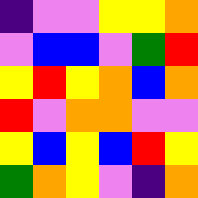[["indigo", "violet", "violet", "yellow", "yellow", "orange"], ["violet", "blue", "blue", "violet", "green", "red"], ["yellow", "red", "yellow", "orange", "blue", "orange"], ["red", "violet", "orange", "orange", "violet", "violet"], ["yellow", "blue", "yellow", "blue", "red", "yellow"], ["green", "orange", "yellow", "violet", "indigo", "orange"]]